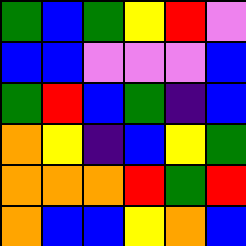[["green", "blue", "green", "yellow", "red", "violet"], ["blue", "blue", "violet", "violet", "violet", "blue"], ["green", "red", "blue", "green", "indigo", "blue"], ["orange", "yellow", "indigo", "blue", "yellow", "green"], ["orange", "orange", "orange", "red", "green", "red"], ["orange", "blue", "blue", "yellow", "orange", "blue"]]